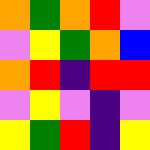[["orange", "green", "orange", "red", "violet"], ["violet", "yellow", "green", "orange", "blue"], ["orange", "red", "indigo", "red", "red"], ["violet", "yellow", "violet", "indigo", "violet"], ["yellow", "green", "red", "indigo", "yellow"]]